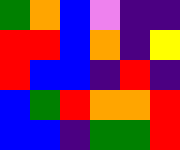[["green", "orange", "blue", "violet", "indigo", "indigo"], ["red", "red", "blue", "orange", "indigo", "yellow"], ["red", "blue", "blue", "indigo", "red", "indigo"], ["blue", "green", "red", "orange", "orange", "red"], ["blue", "blue", "indigo", "green", "green", "red"]]